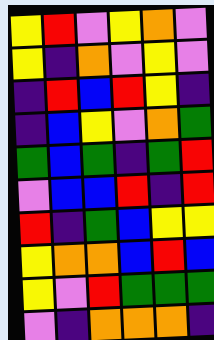[["yellow", "red", "violet", "yellow", "orange", "violet"], ["yellow", "indigo", "orange", "violet", "yellow", "violet"], ["indigo", "red", "blue", "red", "yellow", "indigo"], ["indigo", "blue", "yellow", "violet", "orange", "green"], ["green", "blue", "green", "indigo", "green", "red"], ["violet", "blue", "blue", "red", "indigo", "red"], ["red", "indigo", "green", "blue", "yellow", "yellow"], ["yellow", "orange", "orange", "blue", "red", "blue"], ["yellow", "violet", "red", "green", "green", "green"], ["violet", "indigo", "orange", "orange", "orange", "indigo"]]